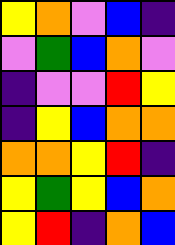[["yellow", "orange", "violet", "blue", "indigo"], ["violet", "green", "blue", "orange", "violet"], ["indigo", "violet", "violet", "red", "yellow"], ["indigo", "yellow", "blue", "orange", "orange"], ["orange", "orange", "yellow", "red", "indigo"], ["yellow", "green", "yellow", "blue", "orange"], ["yellow", "red", "indigo", "orange", "blue"]]